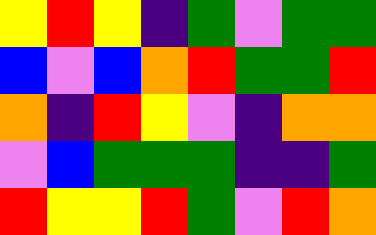[["yellow", "red", "yellow", "indigo", "green", "violet", "green", "green"], ["blue", "violet", "blue", "orange", "red", "green", "green", "red"], ["orange", "indigo", "red", "yellow", "violet", "indigo", "orange", "orange"], ["violet", "blue", "green", "green", "green", "indigo", "indigo", "green"], ["red", "yellow", "yellow", "red", "green", "violet", "red", "orange"]]